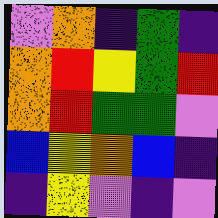[["violet", "orange", "indigo", "green", "indigo"], ["orange", "red", "yellow", "green", "red"], ["orange", "red", "green", "green", "violet"], ["blue", "yellow", "orange", "blue", "indigo"], ["indigo", "yellow", "violet", "indigo", "violet"]]